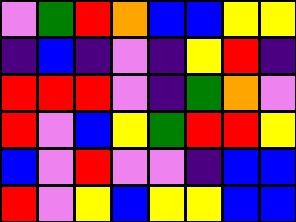[["violet", "green", "red", "orange", "blue", "blue", "yellow", "yellow"], ["indigo", "blue", "indigo", "violet", "indigo", "yellow", "red", "indigo"], ["red", "red", "red", "violet", "indigo", "green", "orange", "violet"], ["red", "violet", "blue", "yellow", "green", "red", "red", "yellow"], ["blue", "violet", "red", "violet", "violet", "indigo", "blue", "blue"], ["red", "violet", "yellow", "blue", "yellow", "yellow", "blue", "blue"]]